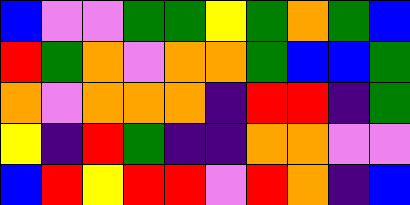[["blue", "violet", "violet", "green", "green", "yellow", "green", "orange", "green", "blue"], ["red", "green", "orange", "violet", "orange", "orange", "green", "blue", "blue", "green"], ["orange", "violet", "orange", "orange", "orange", "indigo", "red", "red", "indigo", "green"], ["yellow", "indigo", "red", "green", "indigo", "indigo", "orange", "orange", "violet", "violet"], ["blue", "red", "yellow", "red", "red", "violet", "red", "orange", "indigo", "blue"]]